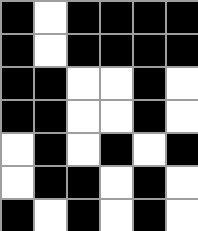[["black", "white", "black", "black", "black", "black"], ["black", "white", "black", "black", "black", "black"], ["black", "black", "white", "white", "black", "white"], ["black", "black", "white", "white", "black", "white"], ["white", "black", "white", "black", "white", "black"], ["white", "black", "black", "white", "black", "white"], ["black", "white", "black", "white", "black", "white"]]